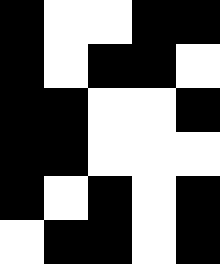[["black", "white", "white", "black", "black"], ["black", "white", "black", "black", "white"], ["black", "black", "white", "white", "black"], ["black", "black", "white", "white", "white"], ["black", "white", "black", "white", "black"], ["white", "black", "black", "white", "black"]]